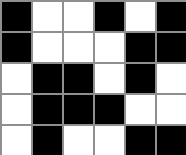[["black", "white", "white", "black", "white", "black"], ["black", "white", "white", "white", "black", "black"], ["white", "black", "black", "white", "black", "white"], ["white", "black", "black", "black", "white", "white"], ["white", "black", "white", "white", "black", "black"]]